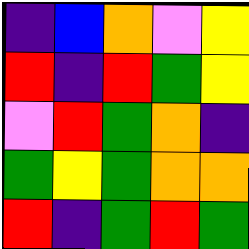[["indigo", "blue", "orange", "violet", "yellow"], ["red", "indigo", "red", "green", "yellow"], ["violet", "red", "green", "orange", "indigo"], ["green", "yellow", "green", "orange", "orange"], ["red", "indigo", "green", "red", "green"]]